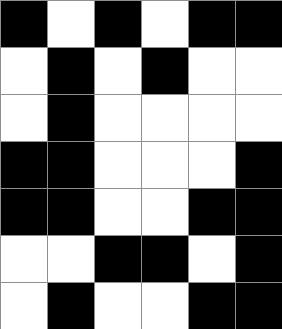[["black", "white", "black", "white", "black", "black"], ["white", "black", "white", "black", "white", "white"], ["white", "black", "white", "white", "white", "white"], ["black", "black", "white", "white", "white", "black"], ["black", "black", "white", "white", "black", "black"], ["white", "white", "black", "black", "white", "black"], ["white", "black", "white", "white", "black", "black"]]